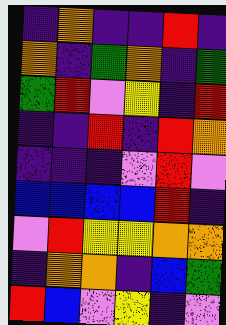[["indigo", "orange", "indigo", "indigo", "red", "indigo"], ["orange", "indigo", "green", "orange", "indigo", "green"], ["green", "red", "violet", "yellow", "indigo", "red"], ["indigo", "indigo", "red", "indigo", "red", "orange"], ["indigo", "indigo", "indigo", "violet", "red", "violet"], ["blue", "blue", "blue", "blue", "red", "indigo"], ["violet", "red", "yellow", "yellow", "orange", "orange"], ["indigo", "orange", "orange", "indigo", "blue", "green"], ["red", "blue", "violet", "yellow", "indigo", "violet"]]